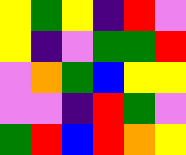[["yellow", "green", "yellow", "indigo", "red", "violet"], ["yellow", "indigo", "violet", "green", "green", "red"], ["violet", "orange", "green", "blue", "yellow", "yellow"], ["violet", "violet", "indigo", "red", "green", "violet"], ["green", "red", "blue", "red", "orange", "yellow"]]